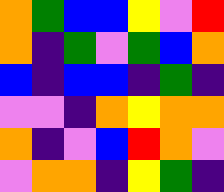[["orange", "green", "blue", "blue", "yellow", "violet", "red"], ["orange", "indigo", "green", "violet", "green", "blue", "orange"], ["blue", "indigo", "blue", "blue", "indigo", "green", "indigo"], ["violet", "violet", "indigo", "orange", "yellow", "orange", "orange"], ["orange", "indigo", "violet", "blue", "red", "orange", "violet"], ["violet", "orange", "orange", "indigo", "yellow", "green", "indigo"]]